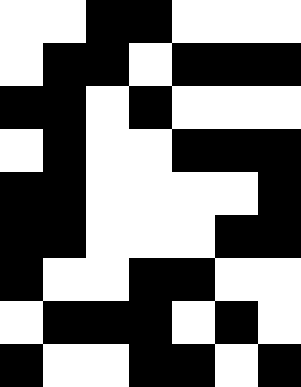[["white", "white", "black", "black", "white", "white", "white"], ["white", "black", "black", "white", "black", "black", "black"], ["black", "black", "white", "black", "white", "white", "white"], ["white", "black", "white", "white", "black", "black", "black"], ["black", "black", "white", "white", "white", "white", "black"], ["black", "black", "white", "white", "white", "black", "black"], ["black", "white", "white", "black", "black", "white", "white"], ["white", "black", "black", "black", "white", "black", "white"], ["black", "white", "white", "black", "black", "white", "black"]]